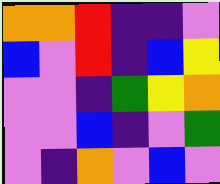[["orange", "orange", "red", "indigo", "indigo", "violet"], ["blue", "violet", "red", "indigo", "blue", "yellow"], ["violet", "violet", "indigo", "green", "yellow", "orange"], ["violet", "violet", "blue", "indigo", "violet", "green"], ["violet", "indigo", "orange", "violet", "blue", "violet"]]